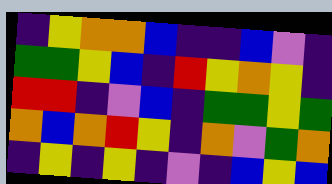[["indigo", "yellow", "orange", "orange", "blue", "indigo", "indigo", "blue", "violet", "indigo"], ["green", "green", "yellow", "blue", "indigo", "red", "yellow", "orange", "yellow", "indigo"], ["red", "red", "indigo", "violet", "blue", "indigo", "green", "green", "yellow", "green"], ["orange", "blue", "orange", "red", "yellow", "indigo", "orange", "violet", "green", "orange"], ["indigo", "yellow", "indigo", "yellow", "indigo", "violet", "indigo", "blue", "yellow", "blue"]]